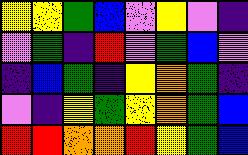[["yellow", "yellow", "green", "blue", "violet", "yellow", "violet", "indigo"], ["violet", "green", "indigo", "red", "violet", "green", "blue", "violet"], ["indigo", "blue", "green", "indigo", "yellow", "orange", "green", "indigo"], ["violet", "indigo", "yellow", "green", "yellow", "orange", "green", "blue"], ["red", "red", "orange", "orange", "red", "yellow", "green", "blue"]]